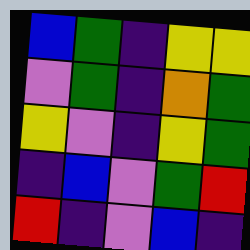[["blue", "green", "indigo", "yellow", "yellow"], ["violet", "green", "indigo", "orange", "green"], ["yellow", "violet", "indigo", "yellow", "green"], ["indigo", "blue", "violet", "green", "red"], ["red", "indigo", "violet", "blue", "indigo"]]